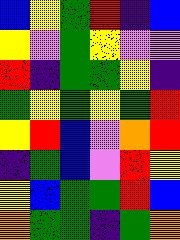[["blue", "yellow", "green", "red", "indigo", "blue"], ["yellow", "violet", "green", "yellow", "violet", "violet"], ["red", "indigo", "green", "green", "yellow", "indigo"], ["green", "yellow", "green", "yellow", "green", "red"], ["yellow", "red", "blue", "violet", "orange", "red"], ["indigo", "green", "blue", "violet", "red", "yellow"], ["yellow", "blue", "green", "green", "red", "blue"], ["orange", "green", "green", "indigo", "green", "orange"]]